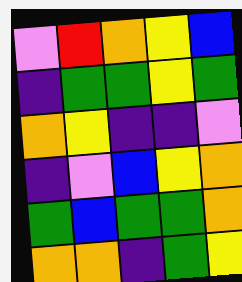[["violet", "red", "orange", "yellow", "blue"], ["indigo", "green", "green", "yellow", "green"], ["orange", "yellow", "indigo", "indigo", "violet"], ["indigo", "violet", "blue", "yellow", "orange"], ["green", "blue", "green", "green", "orange"], ["orange", "orange", "indigo", "green", "yellow"]]